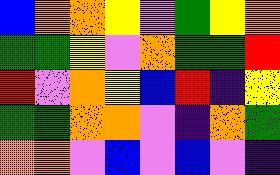[["blue", "orange", "orange", "yellow", "violet", "green", "yellow", "orange"], ["green", "green", "yellow", "violet", "orange", "green", "green", "red"], ["red", "violet", "orange", "yellow", "blue", "red", "indigo", "yellow"], ["green", "green", "orange", "orange", "violet", "indigo", "orange", "green"], ["orange", "orange", "violet", "blue", "violet", "blue", "violet", "indigo"]]